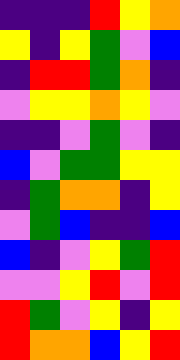[["indigo", "indigo", "indigo", "red", "yellow", "orange"], ["yellow", "indigo", "yellow", "green", "violet", "blue"], ["indigo", "red", "red", "green", "orange", "indigo"], ["violet", "yellow", "yellow", "orange", "yellow", "violet"], ["indigo", "indigo", "violet", "green", "violet", "indigo"], ["blue", "violet", "green", "green", "yellow", "yellow"], ["indigo", "green", "orange", "orange", "indigo", "yellow"], ["violet", "green", "blue", "indigo", "indigo", "blue"], ["blue", "indigo", "violet", "yellow", "green", "red"], ["violet", "violet", "yellow", "red", "violet", "red"], ["red", "green", "violet", "yellow", "indigo", "yellow"], ["red", "orange", "orange", "blue", "yellow", "red"]]